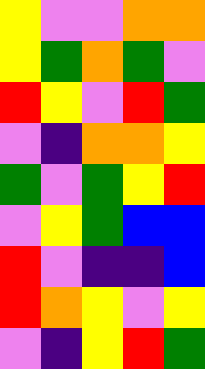[["yellow", "violet", "violet", "orange", "orange"], ["yellow", "green", "orange", "green", "violet"], ["red", "yellow", "violet", "red", "green"], ["violet", "indigo", "orange", "orange", "yellow"], ["green", "violet", "green", "yellow", "red"], ["violet", "yellow", "green", "blue", "blue"], ["red", "violet", "indigo", "indigo", "blue"], ["red", "orange", "yellow", "violet", "yellow"], ["violet", "indigo", "yellow", "red", "green"]]